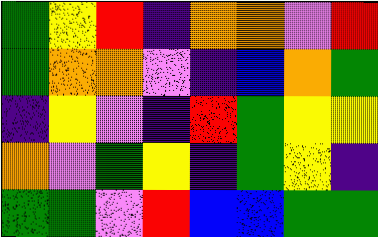[["green", "yellow", "red", "indigo", "orange", "orange", "violet", "red"], ["green", "orange", "orange", "violet", "indigo", "blue", "orange", "green"], ["indigo", "yellow", "violet", "indigo", "red", "green", "yellow", "yellow"], ["orange", "violet", "green", "yellow", "indigo", "green", "yellow", "indigo"], ["green", "green", "violet", "red", "blue", "blue", "green", "green"]]